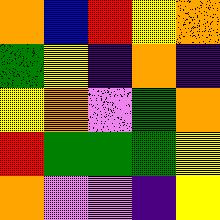[["orange", "blue", "red", "yellow", "orange"], ["green", "yellow", "indigo", "orange", "indigo"], ["yellow", "orange", "violet", "green", "orange"], ["red", "green", "green", "green", "yellow"], ["orange", "violet", "violet", "indigo", "yellow"]]